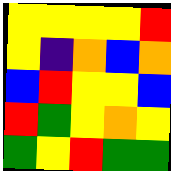[["yellow", "yellow", "yellow", "yellow", "red"], ["yellow", "indigo", "orange", "blue", "orange"], ["blue", "red", "yellow", "yellow", "blue"], ["red", "green", "yellow", "orange", "yellow"], ["green", "yellow", "red", "green", "green"]]